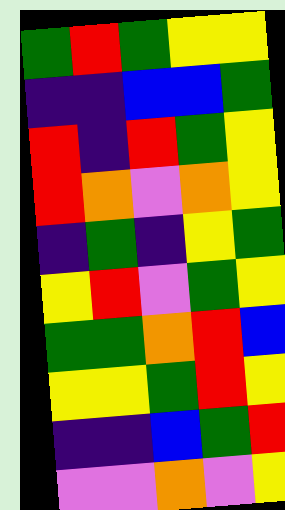[["green", "red", "green", "yellow", "yellow"], ["indigo", "indigo", "blue", "blue", "green"], ["red", "indigo", "red", "green", "yellow"], ["red", "orange", "violet", "orange", "yellow"], ["indigo", "green", "indigo", "yellow", "green"], ["yellow", "red", "violet", "green", "yellow"], ["green", "green", "orange", "red", "blue"], ["yellow", "yellow", "green", "red", "yellow"], ["indigo", "indigo", "blue", "green", "red"], ["violet", "violet", "orange", "violet", "yellow"]]